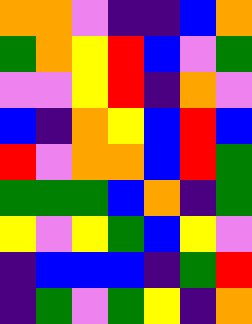[["orange", "orange", "violet", "indigo", "indigo", "blue", "orange"], ["green", "orange", "yellow", "red", "blue", "violet", "green"], ["violet", "violet", "yellow", "red", "indigo", "orange", "violet"], ["blue", "indigo", "orange", "yellow", "blue", "red", "blue"], ["red", "violet", "orange", "orange", "blue", "red", "green"], ["green", "green", "green", "blue", "orange", "indigo", "green"], ["yellow", "violet", "yellow", "green", "blue", "yellow", "violet"], ["indigo", "blue", "blue", "blue", "indigo", "green", "red"], ["indigo", "green", "violet", "green", "yellow", "indigo", "orange"]]